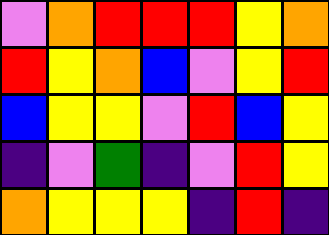[["violet", "orange", "red", "red", "red", "yellow", "orange"], ["red", "yellow", "orange", "blue", "violet", "yellow", "red"], ["blue", "yellow", "yellow", "violet", "red", "blue", "yellow"], ["indigo", "violet", "green", "indigo", "violet", "red", "yellow"], ["orange", "yellow", "yellow", "yellow", "indigo", "red", "indigo"]]